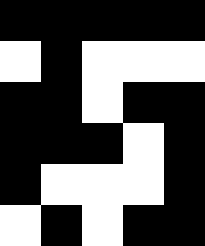[["black", "black", "black", "black", "black"], ["white", "black", "white", "white", "white"], ["black", "black", "white", "black", "black"], ["black", "black", "black", "white", "black"], ["black", "white", "white", "white", "black"], ["white", "black", "white", "black", "black"]]